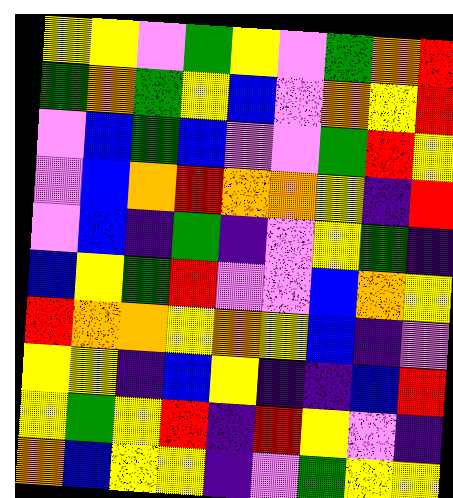[["yellow", "yellow", "violet", "green", "yellow", "violet", "green", "orange", "red"], ["green", "orange", "green", "yellow", "blue", "violet", "orange", "yellow", "red"], ["violet", "blue", "green", "blue", "violet", "violet", "green", "red", "yellow"], ["violet", "blue", "orange", "red", "orange", "orange", "yellow", "indigo", "red"], ["violet", "blue", "indigo", "green", "indigo", "violet", "yellow", "green", "indigo"], ["blue", "yellow", "green", "red", "violet", "violet", "blue", "orange", "yellow"], ["red", "orange", "orange", "yellow", "orange", "yellow", "blue", "indigo", "violet"], ["yellow", "yellow", "indigo", "blue", "yellow", "indigo", "indigo", "blue", "red"], ["yellow", "green", "yellow", "red", "indigo", "red", "yellow", "violet", "indigo"], ["orange", "blue", "yellow", "yellow", "indigo", "violet", "green", "yellow", "yellow"]]